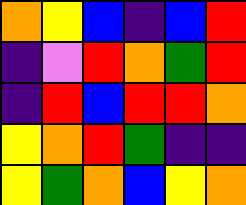[["orange", "yellow", "blue", "indigo", "blue", "red"], ["indigo", "violet", "red", "orange", "green", "red"], ["indigo", "red", "blue", "red", "red", "orange"], ["yellow", "orange", "red", "green", "indigo", "indigo"], ["yellow", "green", "orange", "blue", "yellow", "orange"]]